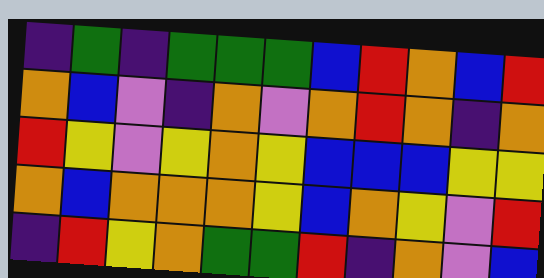[["indigo", "green", "indigo", "green", "green", "green", "blue", "red", "orange", "blue", "red"], ["orange", "blue", "violet", "indigo", "orange", "violet", "orange", "red", "orange", "indigo", "orange"], ["red", "yellow", "violet", "yellow", "orange", "yellow", "blue", "blue", "blue", "yellow", "yellow"], ["orange", "blue", "orange", "orange", "orange", "yellow", "blue", "orange", "yellow", "violet", "red"], ["indigo", "red", "yellow", "orange", "green", "green", "red", "indigo", "orange", "violet", "blue"]]